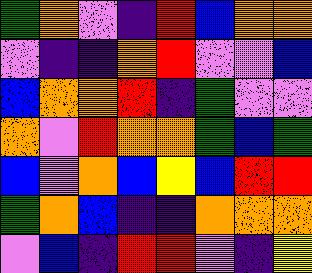[["green", "orange", "violet", "indigo", "red", "blue", "orange", "orange"], ["violet", "indigo", "indigo", "orange", "red", "violet", "violet", "blue"], ["blue", "orange", "orange", "red", "indigo", "green", "violet", "violet"], ["orange", "violet", "red", "orange", "orange", "green", "blue", "green"], ["blue", "violet", "orange", "blue", "yellow", "blue", "red", "red"], ["green", "orange", "blue", "indigo", "indigo", "orange", "orange", "orange"], ["violet", "blue", "indigo", "red", "red", "violet", "indigo", "yellow"]]